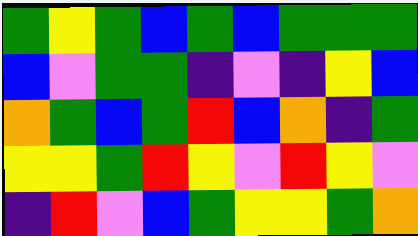[["green", "yellow", "green", "blue", "green", "blue", "green", "green", "green"], ["blue", "violet", "green", "green", "indigo", "violet", "indigo", "yellow", "blue"], ["orange", "green", "blue", "green", "red", "blue", "orange", "indigo", "green"], ["yellow", "yellow", "green", "red", "yellow", "violet", "red", "yellow", "violet"], ["indigo", "red", "violet", "blue", "green", "yellow", "yellow", "green", "orange"]]